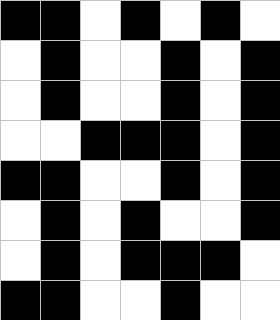[["black", "black", "white", "black", "white", "black", "white"], ["white", "black", "white", "white", "black", "white", "black"], ["white", "black", "white", "white", "black", "white", "black"], ["white", "white", "black", "black", "black", "white", "black"], ["black", "black", "white", "white", "black", "white", "black"], ["white", "black", "white", "black", "white", "white", "black"], ["white", "black", "white", "black", "black", "black", "white"], ["black", "black", "white", "white", "black", "white", "white"]]